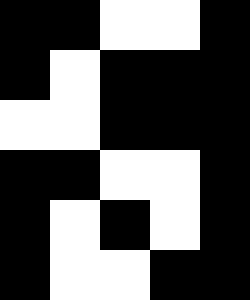[["black", "black", "white", "white", "black"], ["black", "white", "black", "black", "black"], ["white", "white", "black", "black", "black"], ["black", "black", "white", "white", "black"], ["black", "white", "black", "white", "black"], ["black", "white", "white", "black", "black"]]